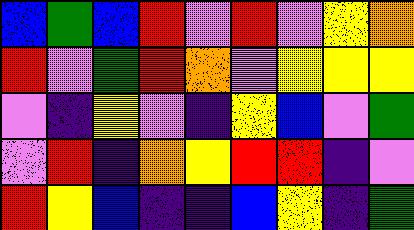[["blue", "green", "blue", "red", "violet", "red", "violet", "yellow", "orange"], ["red", "violet", "green", "red", "orange", "violet", "yellow", "yellow", "yellow"], ["violet", "indigo", "yellow", "violet", "indigo", "yellow", "blue", "violet", "green"], ["violet", "red", "indigo", "orange", "yellow", "red", "red", "indigo", "violet"], ["red", "yellow", "blue", "indigo", "indigo", "blue", "yellow", "indigo", "green"]]